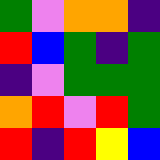[["green", "violet", "orange", "orange", "indigo"], ["red", "blue", "green", "indigo", "green"], ["indigo", "violet", "green", "green", "green"], ["orange", "red", "violet", "red", "green"], ["red", "indigo", "red", "yellow", "blue"]]